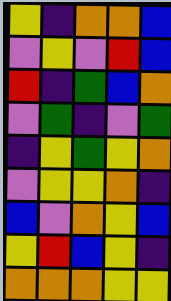[["yellow", "indigo", "orange", "orange", "blue"], ["violet", "yellow", "violet", "red", "blue"], ["red", "indigo", "green", "blue", "orange"], ["violet", "green", "indigo", "violet", "green"], ["indigo", "yellow", "green", "yellow", "orange"], ["violet", "yellow", "yellow", "orange", "indigo"], ["blue", "violet", "orange", "yellow", "blue"], ["yellow", "red", "blue", "yellow", "indigo"], ["orange", "orange", "orange", "yellow", "yellow"]]